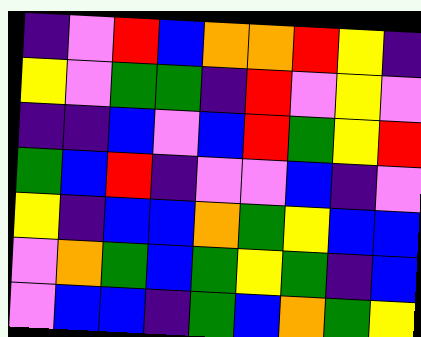[["indigo", "violet", "red", "blue", "orange", "orange", "red", "yellow", "indigo"], ["yellow", "violet", "green", "green", "indigo", "red", "violet", "yellow", "violet"], ["indigo", "indigo", "blue", "violet", "blue", "red", "green", "yellow", "red"], ["green", "blue", "red", "indigo", "violet", "violet", "blue", "indigo", "violet"], ["yellow", "indigo", "blue", "blue", "orange", "green", "yellow", "blue", "blue"], ["violet", "orange", "green", "blue", "green", "yellow", "green", "indigo", "blue"], ["violet", "blue", "blue", "indigo", "green", "blue", "orange", "green", "yellow"]]